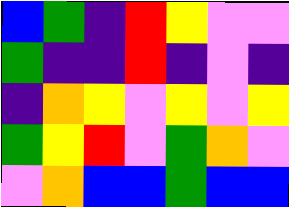[["blue", "green", "indigo", "red", "yellow", "violet", "violet"], ["green", "indigo", "indigo", "red", "indigo", "violet", "indigo"], ["indigo", "orange", "yellow", "violet", "yellow", "violet", "yellow"], ["green", "yellow", "red", "violet", "green", "orange", "violet"], ["violet", "orange", "blue", "blue", "green", "blue", "blue"]]